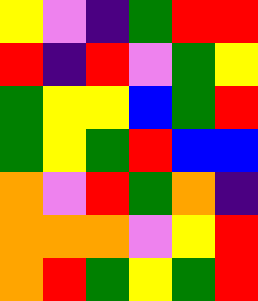[["yellow", "violet", "indigo", "green", "red", "red"], ["red", "indigo", "red", "violet", "green", "yellow"], ["green", "yellow", "yellow", "blue", "green", "red"], ["green", "yellow", "green", "red", "blue", "blue"], ["orange", "violet", "red", "green", "orange", "indigo"], ["orange", "orange", "orange", "violet", "yellow", "red"], ["orange", "red", "green", "yellow", "green", "red"]]